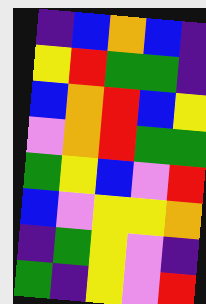[["indigo", "blue", "orange", "blue", "indigo"], ["yellow", "red", "green", "green", "indigo"], ["blue", "orange", "red", "blue", "yellow"], ["violet", "orange", "red", "green", "green"], ["green", "yellow", "blue", "violet", "red"], ["blue", "violet", "yellow", "yellow", "orange"], ["indigo", "green", "yellow", "violet", "indigo"], ["green", "indigo", "yellow", "violet", "red"]]